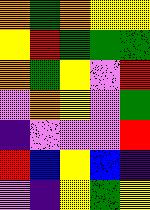[["orange", "green", "orange", "yellow", "yellow"], ["yellow", "red", "green", "green", "green"], ["orange", "green", "yellow", "violet", "red"], ["violet", "orange", "yellow", "violet", "green"], ["indigo", "violet", "violet", "violet", "red"], ["red", "blue", "yellow", "blue", "indigo"], ["violet", "indigo", "yellow", "green", "yellow"]]